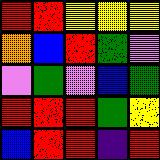[["red", "red", "yellow", "yellow", "yellow"], ["orange", "blue", "red", "green", "violet"], ["violet", "green", "violet", "blue", "green"], ["red", "red", "red", "green", "yellow"], ["blue", "red", "red", "indigo", "red"]]